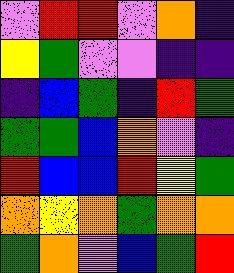[["violet", "red", "red", "violet", "orange", "indigo"], ["yellow", "green", "violet", "violet", "indigo", "indigo"], ["indigo", "blue", "green", "indigo", "red", "green"], ["green", "green", "blue", "orange", "violet", "indigo"], ["red", "blue", "blue", "red", "yellow", "green"], ["orange", "yellow", "orange", "green", "orange", "orange"], ["green", "orange", "violet", "blue", "green", "red"]]